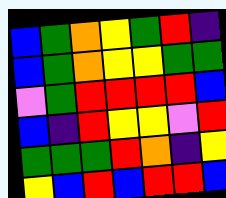[["blue", "green", "orange", "yellow", "green", "red", "indigo"], ["blue", "green", "orange", "yellow", "yellow", "green", "green"], ["violet", "green", "red", "red", "red", "red", "blue"], ["blue", "indigo", "red", "yellow", "yellow", "violet", "red"], ["green", "green", "green", "red", "orange", "indigo", "yellow"], ["yellow", "blue", "red", "blue", "red", "red", "blue"]]